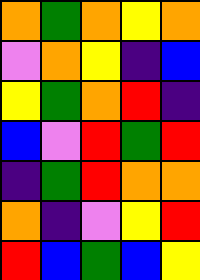[["orange", "green", "orange", "yellow", "orange"], ["violet", "orange", "yellow", "indigo", "blue"], ["yellow", "green", "orange", "red", "indigo"], ["blue", "violet", "red", "green", "red"], ["indigo", "green", "red", "orange", "orange"], ["orange", "indigo", "violet", "yellow", "red"], ["red", "blue", "green", "blue", "yellow"]]